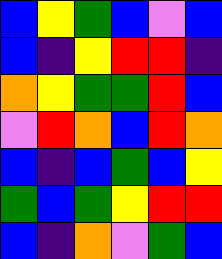[["blue", "yellow", "green", "blue", "violet", "blue"], ["blue", "indigo", "yellow", "red", "red", "indigo"], ["orange", "yellow", "green", "green", "red", "blue"], ["violet", "red", "orange", "blue", "red", "orange"], ["blue", "indigo", "blue", "green", "blue", "yellow"], ["green", "blue", "green", "yellow", "red", "red"], ["blue", "indigo", "orange", "violet", "green", "blue"]]